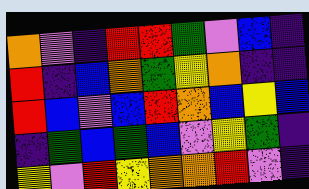[["orange", "violet", "indigo", "red", "red", "green", "violet", "blue", "indigo"], ["red", "indigo", "blue", "orange", "green", "yellow", "orange", "indigo", "indigo"], ["red", "blue", "violet", "blue", "red", "orange", "blue", "yellow", "blue"], ["indigo", "green", "blue", "green", "blue", "violet", "yellow", "green", "indigo"], ["yellow", "violet", "red", "yellow", "orange", "orange", "red", "violet", "indigo"]]